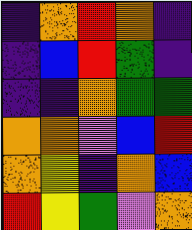[["indigo", "orange", "red", "orange", "indigo"], ["indigo", "blue", "red", "green", "indigo"], ["indigo", "indigo", "orange", "green", "green"], ["orange", "orange", "violet", "blue", "red"], ["orange", "yellow", "indigo", "orange", "blue"], ["red", "yellow", "green", "violet", "orange"]]